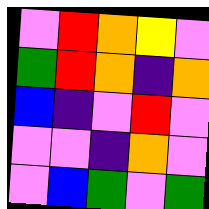[["violet", "red", "orange", "yellow", "violet"], ["green", "red", "orange", "indigo", "orange"], ["blue", "indigo", "violet", "red", "violet"], ["violet", "violet", "indigo", "orange", "violet"], ["violet", "blue", "green", "violet", "green"]]